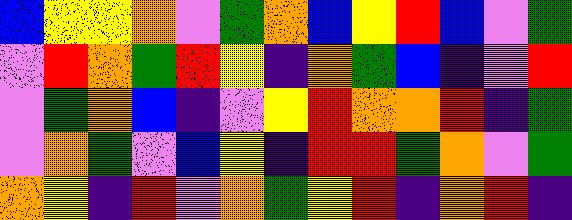[["blue", "yellow", "yellow", "orange", "violet", "green", "orange", "blue", "yellow", "red", "blue", "violet", "green"], ["violet", "red", "orange", "green", "red", "yellow", "indigo", "orange", "green", "blue", "indigo", "violet", "red"], ["violet", "green", "orange", "blue", "indigo", "violet", "yellow", "red", "orange", "orange", "red", "indigo", "green"], ["violet", "orange", "green", "violet", "blue", "yellow", "indigo", "red", "red", "green", "orange", "violet", "green"], ["orange", "yellow", "indigo", "red", "violet", "orange", "green", "yellow", "red", "indigo", "orange", "red", "indigo"]]